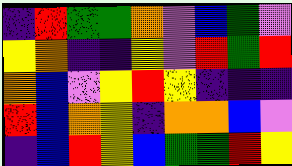[["indigo", "red", "green", "green", "orange", "violet", "blue", "green", "violet"], ["yellow", "orange", "indigo", "indigo", "yellow", "violet", "red", "green", "red"], ["orange", "blue", "violet", "yellow", "red", "yellow", "indigo", "indigo", "indigo"], ["red", "blue", "orange", "yellow", "indigo", "orange", "orange", "blue", "violet"], ["indigo", "blue", "red", "yellow", "blue", "green", "green", "red", "yellow"]]